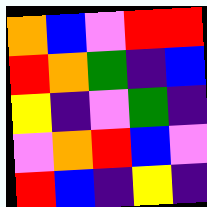[["orange", "blue", "violet", "red", "red"], ["red", "orange", "green", "indigo", "blue"], ["yellow", "indigo", "violet", "green", "indigo"], ["violet", "orange", "red", "blue", "violet"], ["red", "blue", "indigo", "yellow", "indigo"]]